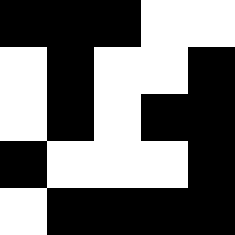[["black", "black", "black", "white", "white"], ["white", "black", "white", "white", "black"], ["white", "black", "white", "black", "black"], ["black", "white", "white", "white", "black"], ["white", "black", "black", "black", "black"]]